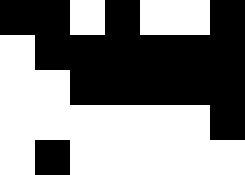[["black", "black", "white", "black", "white", "white", "black"], ["white", "black", "black", "black", "black", "black", "black"], ["white", "white", "black", "black", "black", "black", "black"], ["white", "white", "white", "white", "white", "white", "black"], ["white", "black", "white", "white", "white", "white", "white"]]